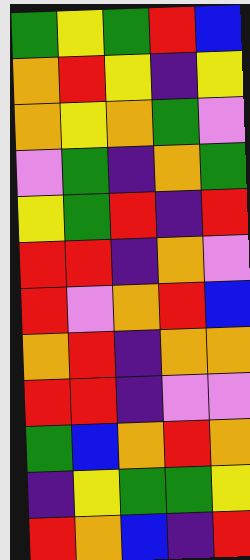[["green", "yellow", "green", "red", "blue"], ["orange", "red", "yellow", "indigo", "yellow"], ["orange", "yellow", "orange", "green", "violet"], ["violet", "green", "indigo", "orange", "green"], ["yellow", "green", "red", "indigo", "red"], ["red", "red", "indigo", "orange", "violet"], ["red", "violet", "orange", "red", "blue"], ["orange", "red", "indigo", "orange", "orange"], ["red", "red", "indigo", "violet", "violet"], ["green", "blue", "orange", "red", "orange"], ["indigo", "yellow", "green", "green", "yellow"], ["red", "orange", "blue", "indigo", "red"]]